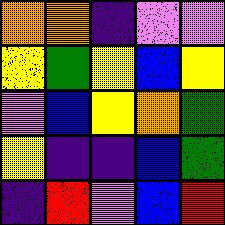[["orange", "orange", "indigo", "violet", "violet"], ["yellow", "green", "yellow", "blue", "yellow"], ["violet", "blue", "yellow", "orange", "green"], ["yellow", "indigo", "indigo", "blue", "green"], ["indigo", "red", "violet", "blue", "red"]]